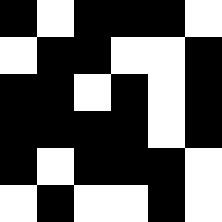[["black", "white", "black", "black", "black", "white"], ["white", "black", "black", "white", "white", "black"], ["black", "black", "white", "black", "white", "black"], ["black", "black", "black", "black", "white", "black"], ["black", "white", "black", "black", "black", "white"], ["white", "black", "white", "white", "black", "white"]]